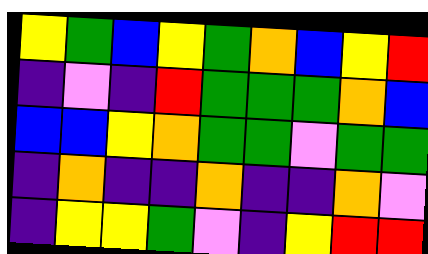[["yellow", "green", "blue", "yellow", "green", "orange", "blue", "yellow", "red"], ["indigo", "violet", "indigo", "red", "green", "green", "green", "orange", "blue"], ["blue", "blue", "yellow", "orange", "green", "green", "violet", "green", "green"], ["indigo", "orange", "indigo", "indigo", "orange", "indigo", "indigo", "orange", "violet"], ["indigo", "yellow", "yellow", "green", "violet", "indigo", "yellow", "red", "red"]]